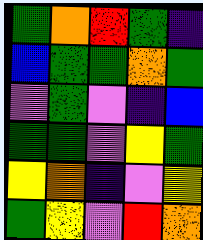[["green", "orange", "red", "green", "indigo"], ["blue", "green", "green", "orange", "green"], ["violet", "green", "violet", "indigo", "blue"], ["green", "green", "violet", "yellow", "green"], ["yellow", "orange", "indigo", "violet", "yellow"], ["green", "yellow", "violet", "red", "orange"]]